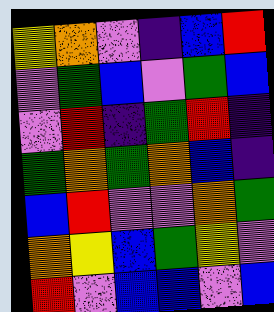[["yellow", "orange", "violet", "indigo", "blue", "red"], ["violet", "green", "blue", "violet", "green", "blue"], ["violet", "red", "indigo", "green", "red", "indigo"], ["green", "orange", "green", "orange", "blue", "indigo"], ["blue", "red", "violet", "violet", "orange", "green"], ["orange", "yellow", "blue", "green", "yellow", "violet"], ["red", "violet", "blue", "blue", "violet", "blue"]]